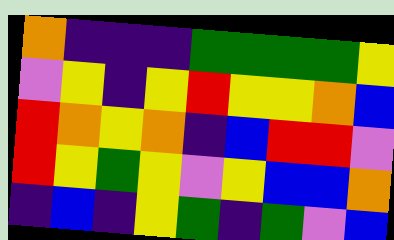[["orange", "indigo", "indigo", "indigo", "green", "green", "green", "green", "yellow"], ["violet", "yellow", "indigo", "yellow", "red", "yellow", "yellow", "orange", "blue"], ["red", "orange", "yellow", "orange", "indigo", "blue", "red", "red", "violet"], ["red", "yellow", "green", "yellow", "violet", "yellow", "blue", "blue", "orange"], ["indigo", "blue", "indigo", "yellow", "green", "indigo", "green", "violet", "blue"]]